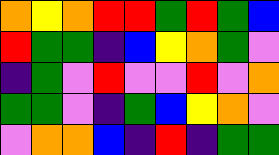[["orange", "yellow", "orange", "red", "red", "green", "red", "green", "blue"], ["red", "green", "green", "indigo", "blue", "yellow", "orange", "green", "violet"], ["indigo", "green", "violet", "red", "violet", "violet", "red", "violet", "orange"], ["green", "green", "violet", "indigo", "green", "blue", "yellow", "orange", "violet"], ["violet", "orange", "orange", "blue", "indigo", "red", "indigo", "green", "green"]]